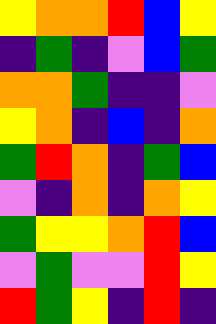[["yellow", "orange", "orange", "red", "blue", "yellow"], ["indigo", "green", "indigo", "violet", "blue", "green"], ["orange", "orange", "green", "indigo", "indigo", "violet"], ["yellow", "orange", "indigo", "blue", "indigo", "orange"], ["green", "red", "orange", "indigo", "green", "blue"], ["violet", "indigo", "orange", "indigo", "orange", "yellow"], ["green", "yellow", "yellow", "orange", "red", "blue"], ["violet", "green", "violet", "violet", "red", "yellow"], ["red", "green", "yellow", "indigo", "red", "indigo"]]